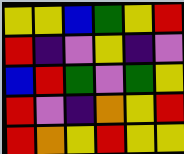[["yellow", "yellow", "blue", "green", "yellow", "red"], ["red", "indigo", "violet", "yellow", "indigo", "violet"], ["blue", "red", "green", "violet", "green", "yellow"], ["red", "violet", "indigo", "orange", "yellow", "red"], ["red", "orange", "yellow", "red", "yellow", "yellow"]]